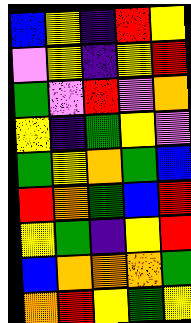[["blue", "yellow", "indigo", "red", "yellow"], ["violet", "yellow", "indigo", "yellow", "red"], ["green", "violet", "red", "violet", "orange"], ["yellow", "indigo", "green", "yellow", "violet"], ["green", "yellow", "orange", "green", "blue"], ["red", "orange", "green", "blue", "red"], ["yellow", "green", "indigo", "yellow", "red"], ["blue", "orange", "orange", "orange", "green"], ["orange", "red", "yellow", "green", "yellow"]]